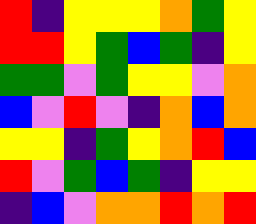[["red", "indigo", "yellow", "yellow", "yellow", "orange", "green", "yellow"], ["red", "red", "yellow", "green", "blue", "green", "indigo", "yellow"], ["green", "green", "violet", "green", "yellow", "yellow", "violet", "orange"], ["blue", "violet", "red", "violet", "indigo", "orange", "blue", "orange"], ["yellow", "yellow", "indigo", "green", "yellow", "orange", "red", "blue"], ["red", "violet", "green", "blue", "green", "indigo", "yellow", "yellow"], ["indigo", "blue", "violet", "orange", "orange", "red", "orange", "red"]]